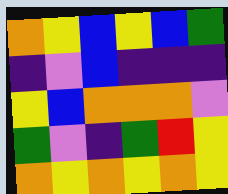[["orange", "yellow", "blue", "yellow", "blue", "green"], ["indigo", "violet", "blue", "indigo", "indigo", "indigo"], ["yellow", "blue", "orange", "orange", "orange", "violet"], ["green", "violet", "indigo", "green", "red", "yellow"], ["orange", "yellow", "orange", "yellow", "orange", "yellow"]]